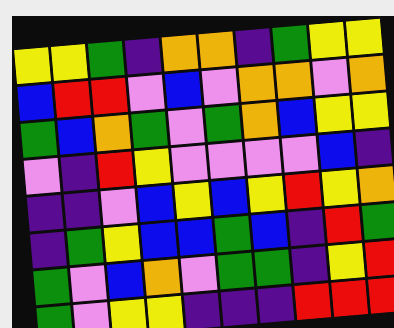[["yellow", "yellow", "green", "indigo", "orange", "orange", "indigo", "green", "yellow", "yellow"], ["blue", "red", "red", "violet", "blue", "violet", "orange", "orange", "violet", "orange"], ["green", "blue", "orange", "green", "violet", "green", "orange", "blue", "yellow", "yellow"], ["violet", "indigo", "red", "yellow", "violet", "violet", "violet", "violet", "blue", "indigo"], ["indigo", "indigo", "violet", "blue", "yellow", "blue", "yellow", "red", "yellow", "orange"], ["indigo", "green", "yellow", "blue", "blue", "green", "blue", "indigo", "red", "green"], ["green", "violet", "blue", "orange", "violet", "green", "green", "indigo", "yellow", "red"], ["green", "violet", "yellow", "yellow", "indigo", "indigo", "indigo", "red", "red", "red"]]